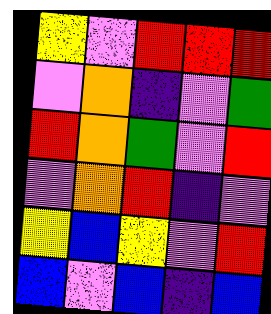[["yellow", "violet", "red", "red", "red"], ["violet", "orange", "indigo", "violet", "green"], ["red", "orange", "green", "violet", "red"], ["violet", "orange", "red", "indigo", "violet"], ["yellow", "blue", "yellow", "violet", "red"], ["blue", "violet", "blue", "indigo", "blue"]]